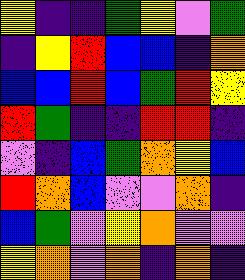[["yellow", "indigo", "indigo", "green", "yellow", "violet", "green"], ["indigo", "yellow", "red", "blue", "blue", "indigo", "orange"], ["blue", "blue", "red", "blue", "green", "red", "yellow"], ["red", "green", "indigo", "indigo", "red", "red", "indigo"], ["violet", "indigo", "blue", "green", "orange", "yellow", "blue"], ["red", "orange", "blue", "violet", "violet", "orange", "indigo"], ["blue", "green", "violet", "yellow", "orange", "violet", "violet"], ["yellow", "orange", "violet", "orange", "indigo", "orange", "indigo"]]